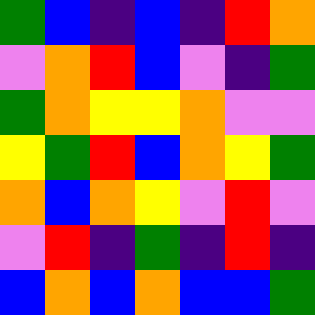[["green", "blue", "indigo", "blue", "indigo", "red", "orange"], ["violet", "orange", "red", "blue", "violet", "indigo", "green"], ["green", "orange", "yellow", "yellow", "orange", "violet", "violet"], ["yellow", "green", "red", "blue", "orange", "yellow", "green"], ["orange", "blue", "orange", "yellow", "violet", "red", "violet"], ["violet", "red", "indigo", "green", "indigo", "red", "indigo"], ["blue", "orange", "blue", "orange", "blue", "blue", "green"]]